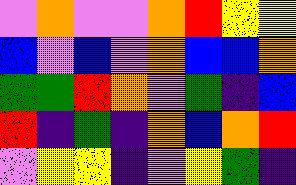[["violet", "orange", "violet", "violet", "orange", "red", "yellow", "yellow"], ["blue", "violet", "blue", "violet", "orange", "blue", "blue", "orange"], ["green", "green", "red", "orange", "violet", "green", "indigo", "blue"], ["red", "indigo", "green", "indigo", "orange", "blue", "orange", "red"], ["violet", "yellow", "yellow", "indigo", "violet", "yellow", "green", "indigo"]]